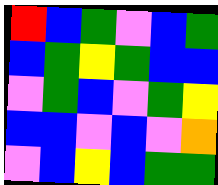[["red", "blue", "green", "violet", "blue", "green"], ["blue", "green", "yellow", "green", "blue", "blue"], ["violet", "green", "blue", "violet", "green", "yellow"], ["blue", "blue", "violet", "blue", "violet", "orange"], ["violet", "blue", "yellow", "blue", "green", "green"]]